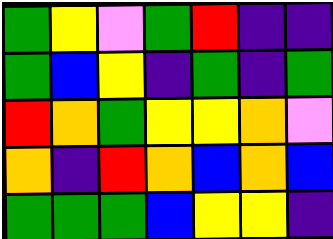[["green", "yellow", "violet", "green", "red", "indigo", "indigo"], ["green", "blue", "yellow", "indigo", "green", "indigo", "green"], ["red", "orange", "green", "yellow", "yellow", "orange", "violet"], ["orange", "indigo", "red", "orange", "blue", "orange", "blue"], ["green", "green", "green", "blue", "yellow", "yellow", "indigo"]]